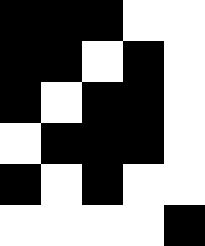[["black", "black", "black", "white", "white"], ["black", "black", "white", "black", "white"], ["black", "white", "black", "black", "white"], ["white", "black", "black", "black", "white"], ["black", "white", "black", "white", "white"], ["white", "white", "white", "white", "black"]]